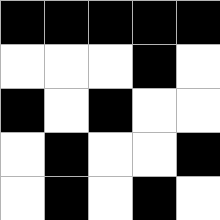[["black", "black", "black", "black", "black"], ["white", "white", "white", "black", "white"], ["black", "white", "black", "white", "white"], ["white", "black", "white", "white", "black"], ["white", "black", "white", "black", "white"]]